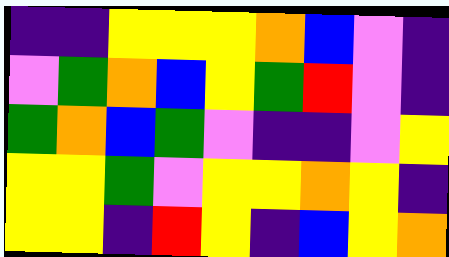[["indigo", "indigo", "yellow", "yellow", "yellow", "orange", "blue", "violet", "indigo"], ["violet", "green", "orange", "blue", "yellow", "green", "red", "violet", "indigo"], ["green", "orange", "blue", "green", "violet", "indigo", "indigo", "violet", "yellow"], ["yellow", "yellow", "green", "violet", "yellow", "yellow", "orange", "yellow", "indigo"], ["yellow", "yellow", "indigo", "red", "yellow", "indigo", "blue", "yellow", "orange"]]